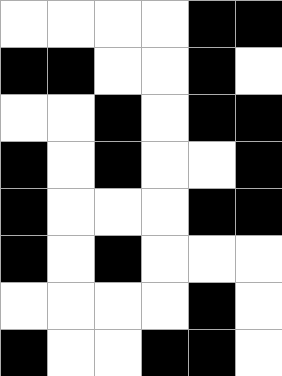[["white", "white", "white", "white", "black", "black"], ["black", "black", "white", "white", "black", "white"], ["white", "white", "black", "white", "black", "black"], ["black", "white", "black", "white", "white", "black"], ["black", "white", "white", "white", "black", "black"], ["black", "white", "black", "white", "white", "white"], ["white", "white", "white", "white", "black", "white"], ["black", "white", "white", "black", "black", "white"]]